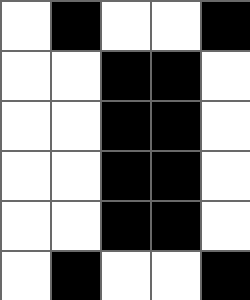[["white", "black", "white", "white", "black"], ["white", "white", "black", "black", "white"], ["white", "white", "black", "black", "white"], ["white", "white", "black", "black", "white"], ["white", "white", "black", "black", "white"], ["white", "black", "white", "white", "black"]]